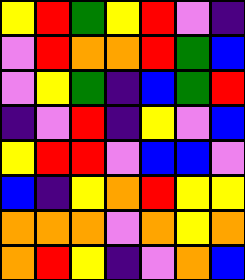[["yellow", "red", "green", "yellow", "red", "violet", "indigo"], ["violet", "red", "orange", "orange", "red", "green", "blue"], ["violet", "yellow", "green", "indigo", "blue", "green", "red"], ["indigo", "violet", "red", "indigo", "yellow", "violet", "blue"], ["yellow", "red", "red", "violet", "blue", "blue", "violet"], ["blue", "indigo", "yellow", "orange", "red", "yellow", "yellow"], ["orange", "orange", "orange", "violet", "orange", "yellow", "orange"], ["orange", "red", "yellow", "indigo", "violet", "orange", "blue"]]